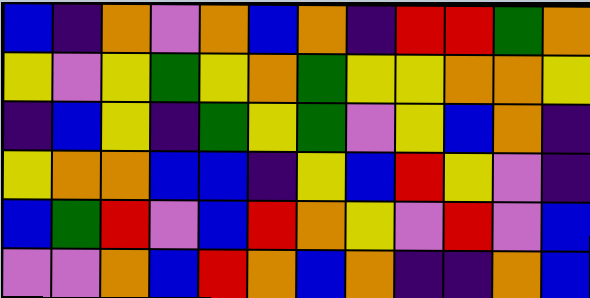[["blue", "indigo", "orange", "violet", "orange", "blue", "orange", "indigo", "red", "red", "green", "orange"], ["yellow", "violet", "yellow", "green", "yellow", "orange", "green", "yellow", "yellow", "orange", "orange", "yellow"], ["indigo", "blue", "yellow", "indigo", "green", "yellow", "green", "violet", "yellow", "blue", "orange", "indigo"], ["yellow", "orange", "orange", "blue", "blue", "indigo", "yellow", "blue", "red", "yellow", "violet", "indigo"], ["blue", "green", "red", "violet", "blue", "red", "orange", "yellow", "violet", "red", "violet", "blue"], ["violet", "violet", "orange", "blue", "red", "orange", "blue", "orange", "indigo", "indigo", "orange", "blue"]]